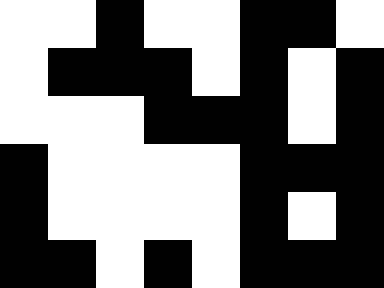[["white", "white", "black", "white", "white", "black", "black", "white"], ["white", "black", "black", "black", "white", "black", "white", "black"], ["white", "white", "white", "black", "black", "black", "white", "black"], ["black", "white", "white", "white", "white", "black", "black", "black"], ["black", "white", "white", "white", "white", "black", "white", "black"], ["black", "black", "white", "black", "white", "black", "black", "black"]]